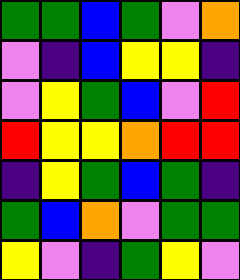[["green", "green", "blue", "green", "violet", "orange"], ["violet", "indigo", "blue", "yellow", "yellow", "indigo"], ["violet", "yellow", "green", "blue", "violet", "red"], ["red", "yellow", "yellow", "orange", "red", "red"], ["indigo", "yellow", "green", "blue", "green", "indigo"], ["green", "blue", "orange", "violet", "green", "green"], ["yellow", "violet", "indigo", "green", "yellow", "violet"]]